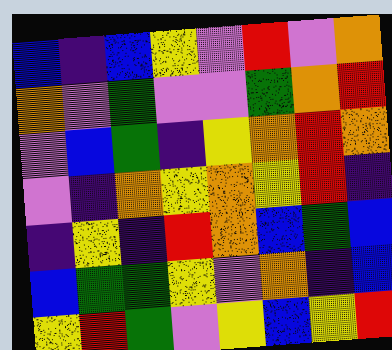[["blue", "indigo", "blue", "yellow", "violet", "red", "violet", "orange"], ["orange", "violet", "green", "violet", "violet", "green", "orange", "red"], ["violet", "blue", "green", "indigo", "yellow", "orange", "red", "orange"], ["violet", "indigo", "orange", "yellow", "orange", "yellow", "red", "indigo"], ["indigo", "yellow", "indigo", "red", "orange", "blue", "green", "blue"], ["blue", "green", "green", "yellow", "violet", "orange", "indigo", "blue"], ["yellow", "red", "green", "violet", "yellow", "blue", "yellow", "red"]]